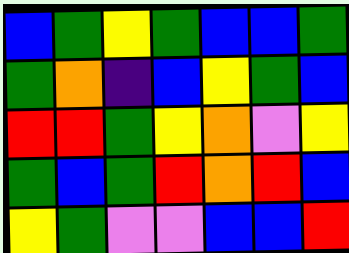[["blue", "green", "yellow", "green", "blue", "blue", "green"], ["green", "orange", "indigo", "blue", "yellow", "green", "blue"], ["red", "red", "green", "yellow", "orange", "violet", "yellow"], ["green", "blue", "green", "red", "orange", "red", "blue"], ["yellow", "green", "violet", "violet", "blue", "blue", "red"]]